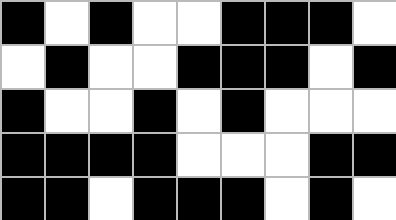[["black", "white", "black", "white", "white", "black", "black", "black", "white"], ["white", "black", "white", "white", "black", "black", "black", "white", "black"], ["black", "white", "white", "black", "white", "black", "white", "white", "white"], ["black", "black", "black", "black", "white", "white", "white", "black", "black"], ["black", "black", "white", "black", "black", "black", "white", "black", "white"]]